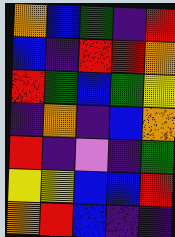[["orange", "blue", "green", "indigo", "red"], ["blue", "indigo", "red", "red", "orange"], ["red", "green", "blue", "green", "yellow"], ["indigo", "orange", "indigo", "blue", "orange"], ["red", "indigo", "violet", "indigo", "green"], ["yellow", "yellow", "blue", "blue", "red"], ["orange", "red", "blue", "indigo", "indigo"]]